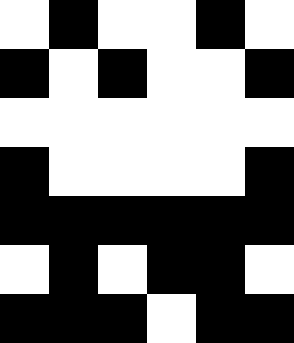[["white", "black", "white", "white", "black", "white"], ["black", "white", "black", "white", "white", "black"], ["white", "white", "white", "white", "white", "white"], ["black", "white", "white", "white", "white", "black"], ["black", "black", "black", "black", "black", "black"], ["white", "black", "white", "black", "black", "white"], ["black", "black", "black", "white", "black", "black"]]